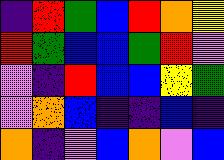[["indigo", "red", "green", "blue", "red", "orange", "yellow"], ["red", "green", "blue", "blue", "green", "red", "violet"], ["violet", "indigo", "red", "blue", "blue", "yellow", "green"], ["violet", "orange", "blue", "indigo", "indigo", "blue", "indigo"], ["orange", "indigo", "violet", "blue", "orange", "violet", "blue"]]